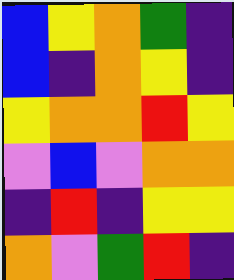[["blue", "yellow", "orange", "green", "indigo"], ["blue", "indigo", "orange", "yellow", "indigo"], ["yellow", "orange", "orange", "red", "yellow"], ["violet", "blue", "violet", "orange", "orange"], ["indigo", "red", "indigo", "yellow", "yellow"], ["orange", "violet", "green", "red", "indigo"]]